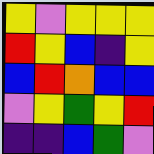[["yellow", "violet", "yellow", "yellow", "yellow"], ["red", "yellow", "blue", "indigo", "yellow"], ["blue", "red", "orange", "blue", "blue"], ["violet", "yellow", "green", "yellow", "red"], ["indigo", "indigo", "blue", "green", "violet"]]